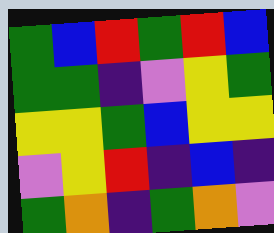[["green", "blue", "red", "green", "red", "blue"], ["green", "green", "indigo", "violet", "yellow", "green"], ["yellow", "yellow", "green", "blue", "yellow", "yellow"], ["violet", "yellow", "red", "indigo", "blue", "indigo"], ["green", "orange", "indigo", "green", "orange", "violet"]]